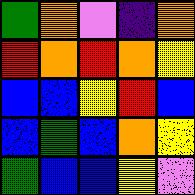[["green", "orange", "violet", "indigo", "orange"], ["red", "orange", "red", "orange", "yellow"], ["blue", "blue", "yellow", "red", "blue"], ["blue", "green", "blue", "orange", "yellow"], ["green", "blue", "blue", "yellow", "violet"]]